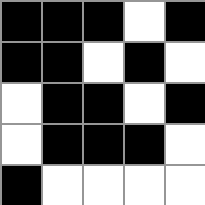[["black", "black", "black", "white", "black"], ["black", "black", "white", "black", "white"], ["white", "black", "black", "white", "black"], ["white", "black", "black", "black", "white"], ["black", "white", "white", "white", "white"]]